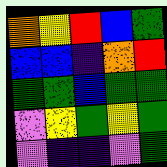[["orange", "yellow", "red", "blue", "green"], ["blue", "blue", "indigo", "orange", "red"], ["green", "green", "blue", "green", "green"], ["violet", "yellow", "green", "yellow", "green"], ["violet", "indigo", "indigo", "violet", "green"]]